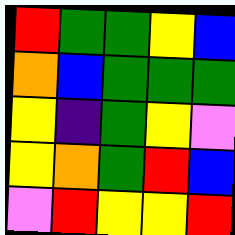[["red", "green", "green", "yellow", "blue"], ["orange", "blue", "green", "green", "green"], ["yellow", "indigo", "green", "yellow", "violet"], ["yellow", "orange", "green", "red", "blue"], ["violet", "red", "yellow", "yellow", "red"]]